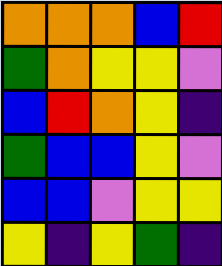[["orange", "orange", "orange", "blue", "red"], ["green", "orange", "yellow", "yellow", "violet"], ["blue", "red", "orange", "yellow", "indigo"], ["green", "blue", "blue", "yellow", "violet"], ["blue", "blue", "violet", "yellow", "yellow"], ["yellow", "indigo", "yellow", "green", "indigo"]]